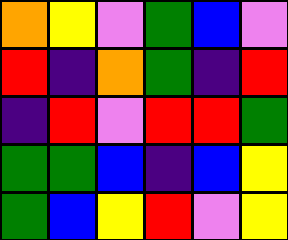[["orange", "yellow", "violet", "green", "blue", "violet"], ["red", "indigo", "orange", "green", "indigo", "red"], ["indigo", "red", "violet", "red", "red", "green"], ["green", "green", "blue", "indigo", "blue", "yellow"], ["green", "blue", "yellow", "red", "violet", "yellow"]]